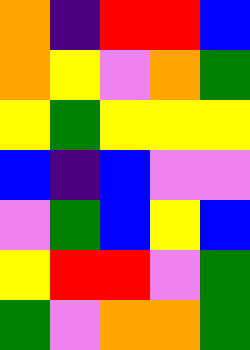[["orange", "indigo", "red", "red", "blue"], ["orange", "yellow", "violet", "orange", "green"], ["yellow", "green", "yellow", "yellow", "yellow"], ["blue", "indigo", "blue", "violet", "violet"], ["violet", "green", "blue", "yellow", "blue"], ["yellow", "red", "red", "violet", "green"], ["green", "violet", "orange", "orange", "green"]]